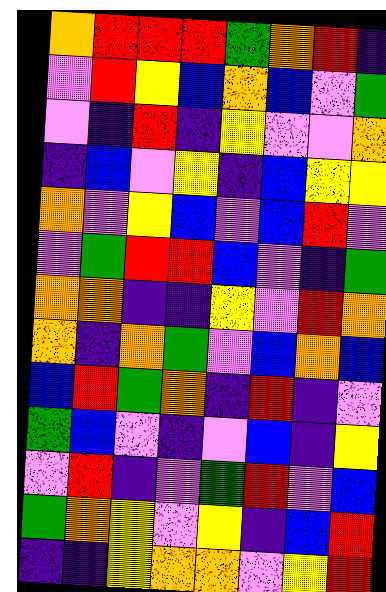[["orange", "red", "red", "red", "green", "orange", "red", "indigo"], ["violet", "red", "yellow", "blue", "orange", "blue", "violet", "green"], ["violet", "indigo", "red", "indigo", "yellow", "violet", "violet", "orange"], ["indigo", "blue", "violet", "yellow", "indigo", "blue", "yellow", "yellow"], ["orange", "violet", "yellow", "blue", "violet", "blue", "red", "violet"], ["violet", "green", "red", "red", "blue", "violet", "indigo", "green"], ["orange", "orange", "indigo", "indigo", "yellow", "violet", "red", "orange"], ["orange", "indigo", "orange", "green", "violet", "blue", "orange", "blue"], ["blue", "red", "green", "orange", "indigo", "red", "indigo", "violet"], ["green", "blue", "violet", "indigo", "violet", "blue", "indigo", "yellow"], ["violet", "red", "indigo", "violet", "green", "red", "violet", "blue"], ["green", "orange", "yellow", "violet", "yellow", "indigo", "blue", "red"], ["indigo", "indigo", "yellow", "orange", "orange", "violet", "yellow", "red"]]